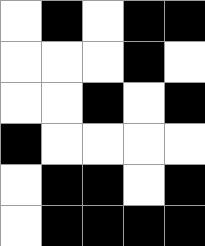[["white", "black", "white", "black", "black"], ["white", "white", "white", "black", "white"], ["white", "white", "black", "white", "black"], ["black", "white", "white", "white", "white"], ["white", "black", "black", "white", "black"], ["white", "black", "black", "black", "black"]]